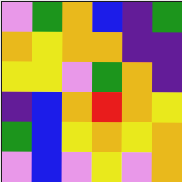[["violet", "green", "orange", "blue", "indigo", "green"], ["orange", "yellow", "orange", "orange", "indigo", "indigo"], ["yellow", "yellow", "violet", "green", "orange", "indigo"], ["indigo", "blue", "orange", "red", "orange", "yellow"], ["green", "blue", "yellow", "orange", "yellow", "orange"], ["violet", "blue", "violet", "yellow", "violet", "orange"]]